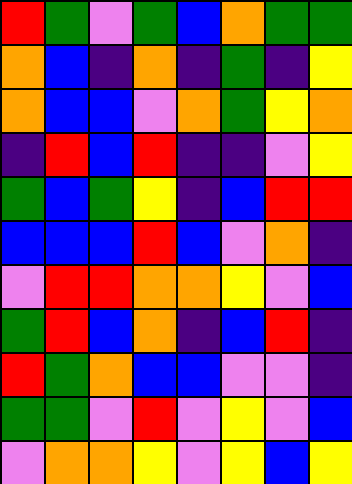[["red", "green", "violet", "green", "blue", "orange", "green", "green"], ["orange", "blue", "indigo", "orange", "indigo", "green", "indigo", "yellow"], ["orange", "blue", "blue", "violet", "orange", "green", "yellow", "orange"], ["indigo", "red", "blue", "red", "indigo", "indigo", "violet", "yellow"], ["green", "blue", "green", "yellow", "indigo", "blue", "red", "red"], ["blue", "blue", "blue", "red", "blue", "violet", "orange", "indigo"], ["violet", "red", "red", "orange", "orange", "yellow", "violet", "blue"], ["green", "red", "blue", "orange", "indigo", "blue", "red", "indigo"], ["red", "green", "orange", "blue", "blue", "violet", "violet", "indigo"], ["green", "green", "violet", "red", "violet", "yellow", "violet", "blue"], ["violet", "orange", "orange", "yellow", "violet", "yellow", "blue", "yellow"]]